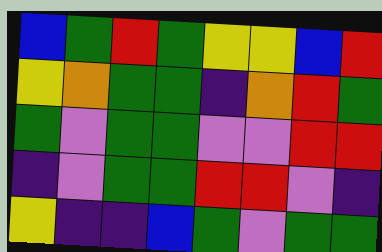[["blue", "green", "red", "green", "yellow", "yellow", "blue", "red"], ["yellow", "orange", "green", "green", "indigo", "orange", "red", "green"], ["green", "violet", "green", "green", "violet", "violet", "red", "red"], ["indigo", "violet", "green", "green", "red", "red", "violet", "indigo"], ["yellow", "indigo", "indigo", "blue", "green", "violet", "green", "green"]]